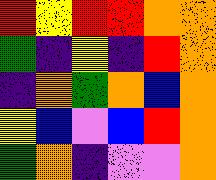[["red", "yellow", "red", "red", "orange", "orange"], ["green", "indigo", "yellow", "indigo", "red", "orange"], ["indigo", "orange", "green", "orange", "blue", "orange"], ["yellow", "blue", "violet", "blue", "red", "orange"], ["green", "orange", "indigo", "violet", "violet", "orange"]]